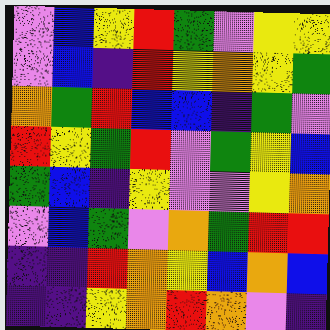[["violet", "blue", "yellow", "red", "green", "violet", "yellow", "yellow"], ["violet", "blue", "indigo", "red", "yellow", "orange", "yellow", "green"], ["orange", "green", "red", "blue", "blue", "indigo", "green", "violet"], ["red", "yellow", "green", "red", "violet", "green", "yellow", "blue"], ["green", "blue", "indigo", "yellow", "violet", "violet", "yellow", "orange"], ["violet", "blue", "green", "violet", "orange", "green", "red", "red"], ["indigo", "indigo", "red", "orange", "yellow", "blue", "orange", "blue"], ["indigo", "indigo", "yellow", "orange", "red", "orange", "violet", "indigo"]]